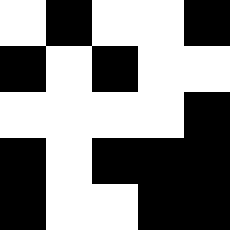[["white", "black", "white", "white", "black"], ["black", "white", "black", "white", "white"], ["white", "white", "white", "white", "black"], ["black", "white", "black", "black", "black"], ["black", "white", "white", "black", "black"]]